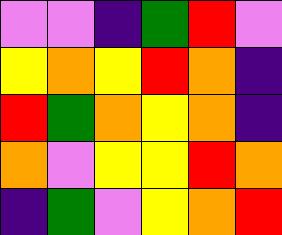[["violet", "violet", "indigo", "green", "red", "violet"], ["yellow", "orange", "yellow", "red", "orange", "indigo"], ["red", "green", "orange", "yellow", "orange", "indigo"], ["orange", "violet", "yellow", "yellow", "red", "orange"], ["indigo", "green", "violet", "yellow", "orange", "red"]]